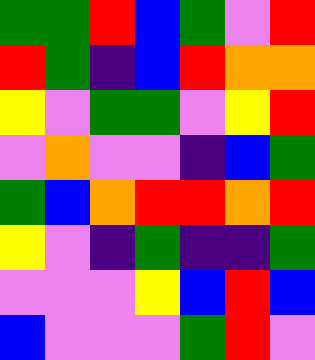[["green", "green", "red", "blue", "green", "violet", "red"], ["red", "green", "indigo", "blue", "red", "orange", "orange"], ["yellow", "violet", "green", "green", "violet", "yellow", "red"], ["violet", "orange", "violet", "violet", "indigo", "blue", "green"], ["green", "blue", "orange", "red", "red", "orange", "red"], ["yellow", "violet", "indigo", "green", "indigo", "indigo", "green"], ["violet", "violet", "violet", "yellow", "blue", "red", "blue"], ["blue", "violet", "violet", "violet", "green", "red", "violet"]]